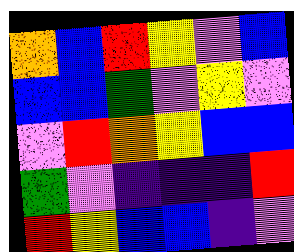[["orange", "blue", "red", "yellow", "violet", "blue"], ["blue", "blue", "green", "violet", "yellow", "violet"], ["violet", "red", "orange", "yellow", "blue", "blue"], ["green", "violet", "indigo", "indigo", "indigo", "red"], ["red", "yellow", "blue", "blue", "indigo", "violet"]]